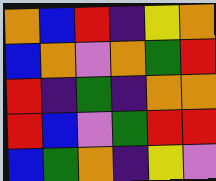[["orange", "blue", "red", "indigo", "yellow", "orange"], ["blue", "orange", "violet", "orange", "green", "red"], ["red", "indigo", "green", "indigo", "orange", "orange"], ["red", "blue", "violet", "green", "red", "red"], ["blue", "green", "orange", "indigo", "yellow", "violet"]]